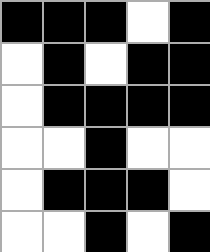[["black", "black", "black", "white", "black"], ["white", "black", "white", "black", "black"], ["white", "black", "black", "black", "black"], ["white", "white", "black", "white", "white"], ["white", "black", "black", "black", "white"], ["white", "white", "black", "white", "black"]]